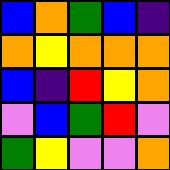[["blue", "orange", "green", "blue", "indigo"], ["orange", "yellow", "orange", "orange", "orange"], ["blue", "indigo", "red", "yellow", "orange"], ["violet", "blue", "green", "red", "violet"], ["green", "yellow", "violet", "violet", "orange"]]